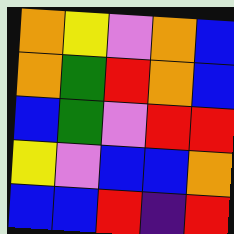[["orange", "yellow", "violet", "orange", "blue"], ["orange", "green", "red", "orange", "blue"], ["blue", "green", "violet", "red", "red"], ["yellow", "violet", "blue", "blue", "orange"], ["blue", "blue", "red", "indigo", "red"]]